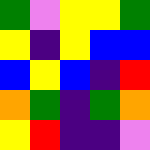[["green", "violet", "yellow", "yellow", "green"], ["yellow", "indigo", "yellow", "blue", "blue"], ["blue", "yellow", "blue", "indigo", "red"], ["orange", "green", "indigo", "green", "orange"], ["yellow", "red", "indigo", "indigo", "violet"]]